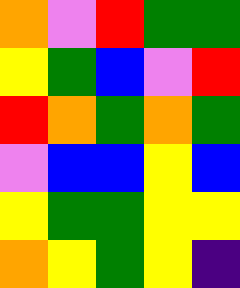[["orange", "violet", "red", "green", "green"], ["yellow", "green", "blue", "violet", "red"], ["red", "orange", "green", "orange", "green"], ["violet", "blue", "blue", "yellow", "blue"], ["yellow", "green", "green", "yellow", "yellow"], ["orange", "yellow", "green", "yellow", "indigo"]]